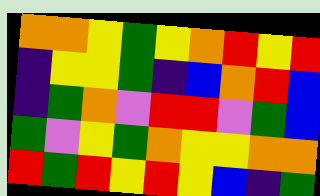[["orange", "orange", "yellow", "green", "yellow", "orange", "red", "yellow", "red"], ["indigo", "yellow", "yellow", "green", "indigo", "blue", "orange", "red", "blue"], ["indigo", "green", "orange", "violet", "red", "red", "violet", "green", "blue"], ["green", "violet", "yellow", "green", "orange", "yellow", "yellow", "orange", "orange"], ["red", "green", "red", "yellow", "red", "yellow", "blue", "indigo", "green"]]